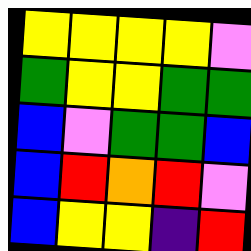[["yellow", "yellow", "yellow", "yellow", "violet"], ["green", "yellow", "yellow", "green", "green"], ["blue", "violet", "green", "green", "blue"], ["blue", "red", "orange", "red", "violet"], ["blue", "yellow", "yellow", "indigo", "red"]]